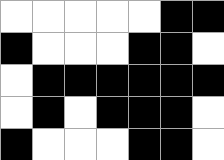[["white", "white", "white", "white", "white", "black", "black"], ["black", "white", "white", "white", "black", "black", "white"], ["white", "black", "black", "black", "black", "black", "black"], ["white", "black", "white", "black", "black", "black", "white"], ["black", "white", "white", "white", "black", "black", "white"]]